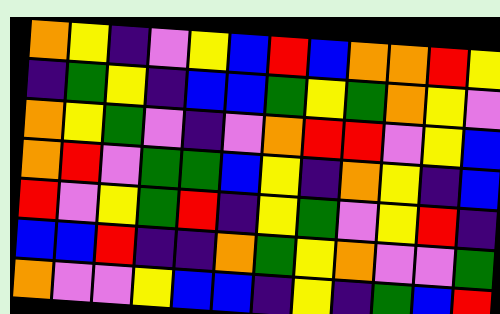[["orange", "yellow", "indigo", "violet", "yellow", "blue", "red", "blue", "orange", "orange", "red", "yellow"], ["indigo", "green", "yellow", "indigo", "blue", "blue", "green", "yellow", "green", "orange", "yellow", "violet"], ["orange", "yellow", "green", "violet", "indigo", "violet", "orange", "red", "red", "violet", "yellow", "blue"], ["orange", "red", "violet", "green", "green", "blue", "yellow", "indigo", "orange", "yellow", "indigo", "blue"], ["red", "violet", "yellow", "green", "red", "indigo", "yellow", "green", "violet", "yellow", "red", "indigo"], ["blue", "blue", "red", "indigo", "indigo", "orange", "green", "yellow", "orange", "violet", "violet", "green"], ["orange", "violet", "violet", "yellow", "blue", "blue", "indigo", "yellow", "indigo", "green", "blue", "red"]]